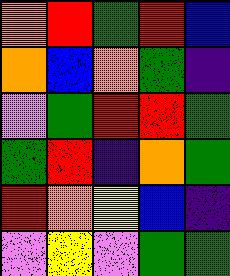[["orange", "red", "green", "red", "blue"], ["orange", "blue", "orange", "green", "indigo"], ["violet", "green", "red", "red", "green"], ["green", "red", "indigo", "orange", "green"], ["red", "orange", "yellow", "blue", "indigo"], ["violet", "yellow", "violet", "green", "green"]]